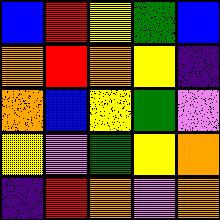[["blue", "red", "yellow", "green", "blue"], ["orange", "red", "orange", "yellow", "indigo"], ["orange", "blue", "yellow", "green", "violet"], ["yellow", "violet", "green", "yellow", "orange"], ["indigo", "red", "orange", "violet", "orange"]]